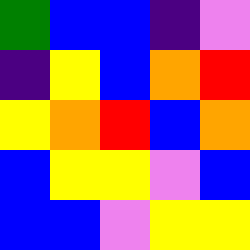[["green", "blue", "blue", "indigo", "violet"], ["indigo", "yellow", "blue", "orange", "red"], ["yellow", "orange", "red", "blue", "orange"], ["blue", "yellow", "yellow", "violet", "blue"], ["blue", "blue", "violet", "yellow", "yellow"]]